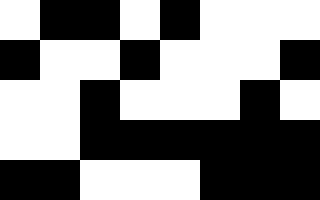[["white", "black", "black", "white", "black", "white", "white", "white"], ["black", "white", "white", "black", "white", "white", "white", "black"], ["white", "white", "black", "white", "white", "white", "black", "white"], ["white", "white", "black", "black", "black", "black", "black", "black"], ["black", "black", "white", "white", "white", "black", "black", "black"]]